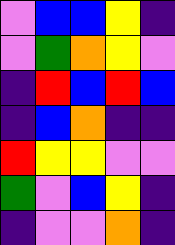[["violet", "blue", "blue", "yellow", "indigo"], ["violet", "green", "orange", "yellow", "violet"], ["indigo", "red", "blue", "red", "blue"], ["indigo", "blue", "orange", "indigo", "indigo"], ["red", "yellow", "yellow", "violet", "violet"], ["green", "violet", "blue", "yellow", "indigo"], ["indigo", "violet", "violet", "orange", "indigo"]]